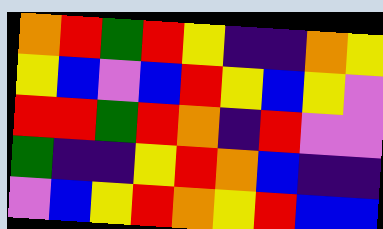[["orange", "red", "green", "red", "yellow", "indigo", "indigo", "orange", "yellow"], ["yellow", "blue", "violet", "blue", "red", "yellow", "blue", "yellow", "violet"], ["red", "red", "green", "red", "orange", "indigo", "red", "violet", "violet"], ["green", "indigo", "indigo", "yellow", "red", "orange", "blue", "indigo", "indigo"], ["violet", "blue", "yellow", "red", "orange", "yellow", "red", "blue", "blue"]]